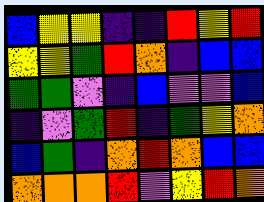[["blue", "yellow", "yellow", "indigo", "indigo", "red", "yellow", "red"], ["yellow", "yellow", "green", "red", "orange", "indigo", "blue", "blue"], ["green", "green", "violet", "indigo", "blue", "violet", "violet", "blue"], ["indigo", "violet", "green", "red", "indigo", "green", "yellow", "orange"], ["blue", "green", "indigo", "orange", "red", "orange", "blue", "blue"], ["orange", "orange", "orange", "red", "violet", "yellow", "red", "orange"]]